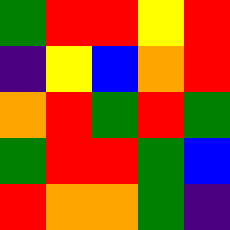[["green", "red", "red", "yellow", "red"], ["indigo", "yellow", "blue", "orange", "red"], ["orange", "red", "green", "red", "green"], ["green", "red", "red", "green", "blue"], ["red", "orange", "orange", "green", "indigo"]]